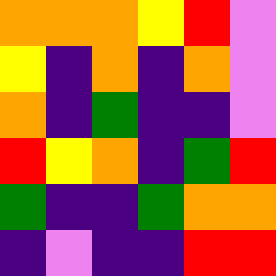[["orange", "orange", "orange", "yellow", "red", "violet"], ["yellow", "indigo", "orange", "indigo", "orange", "violet"], ["orange", "indigo", "green", "indigo", "indigo", "violet"], ["red", "yellow", "orange", "indigo", "green", "red"], ["green", "indigo", "indigo", "green", "orange", "orange"], ["indigo", "violet", "indigo", "indigo", "red", "red"]]